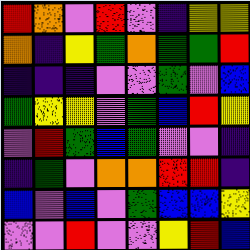[["red", "orange", "violet", "red", "violet", "indigo", "yellow", "yellow"], ["orange", "indigo", "yellow", "green", "orange", "green", "green", "red"], ["indigo", "indigo", "indigo", "violet", "violet", "green", "violet", "blue"], ["green", "yellow", "yellow", "violet", "green", "blue", "red", "yellow"], ["violet", "red", "green", "blue", "green", "violet", "violet", "indigo"], ["indigo", "green", "violet", "orange", "orange", "red", "red", "indigo"], ["blue", "violet", "blue", "violet", "green", "blue", "blue", "yellow"], ["violet", "violet", "red", "violet", "violet", "yellow", "red", "blue"]]